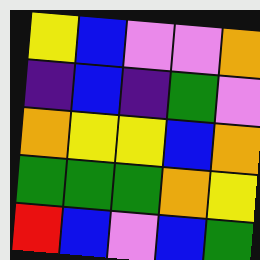[["yellow", "blue", "violet", "violet", "orange"], ["indigo", "blue", "indigo", "green", "violet"], ["orange", "yellow", "yellow", "blue", "orange"], ["green", "green", "green", "orange", "yellow"], ["red", "blue", "violet", "blue", "green"]]